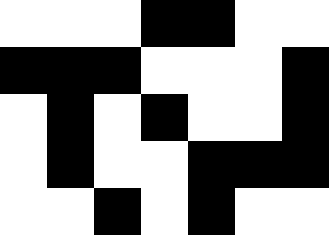[["white", "white", "white", "black", "black", "white", "white"], ["black", "black", "black", "white", "white", "white", "black"], ["white", "black", "white", "black", "white", "white", "black"], ["white", "black", "white", "white", "black", "black", "black"], ["white", "white", "black", "white", "black", "white", "white"]]